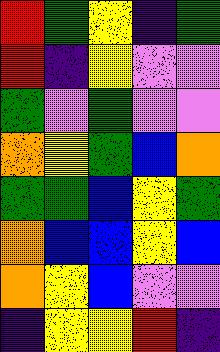[["red", "green", "yellow", "indigo", "green"], ["red", "indigo", "yellow", "violet", "violet"], ["green", "violet", "green", "violet", "violet"], ["orange", "yellow", "green", "blue", "orange"], ["green", "green", "blue", "yellow", "green"], ["orange", "blue", "blue", "yellow", "blue"], ["orange", "yellow", "blue", "violet", "violet"], ["indigo", "yellow", "yellow", "red", "indigo"]]